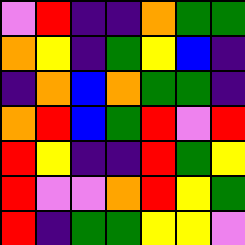[["violet", "red", "indigo", "indigo", "orange", "green", "green"], ["orange", "yellow", "indigo", "green", "yellow", "blue", "indigo"], ["indigo", "orange", "blue", "orange", "green", "green", "indigo"], ["orange", "red", "blue", "green", "red", "violet", "red"], ["red", "yellow", "indigo", "indigo", "red", "green", "yellow"], ["red", "violet", "violet", "orange", "red", "yellow", "green"], ["red", "indigo", "green", "green", "yellow", "yellow", "violet"]]